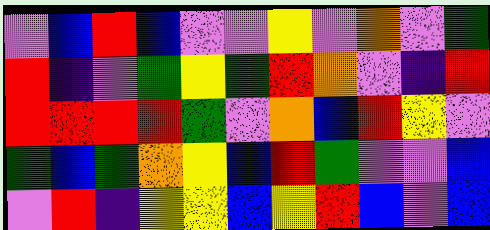[["violet", "blue", "red", "blue", "violet", "violet", "yellow", "violet", "orange", "violet", "green"], ["red", "indigo", "violet", "green", "yellow", "green", "red", "orange", "violet", "indigo", "red"], ["red", "red", "red", "red", "green", "violet", "orange", "blue", "red", "yellow", "violet"], ["green", "blue", "green", "orange", "yellow", "blue", "red", "green", "violet", "violet", "blue"], ["violet", "red", "indigo", "yellow", "yellow", "blue", "yellow", "red", "blue", "violet", "blue"]]